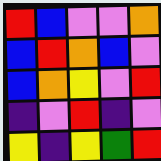[["red", "blue", "violet", "violet", "orange"], ["blue", "red", "orange", "blue", "violet"], ["blue", "orange", "yellow", "violet", "red"], ["indigo", "violet", "red", "indigo", "violet"], ["yellow", "indigo", "yellow", "green", "red"]]